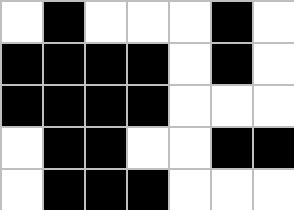[["white", "black", "white", "white", "white", "black", "white"], ["black", "black", "black", "black", "white", "black", "white"], ["black", "black", "black", "black", "white", "white", "white"], ["white", "black", "black", "white", "white", "black", "black"], ["white", "black", "black", "black", "white", "white", "white"]]